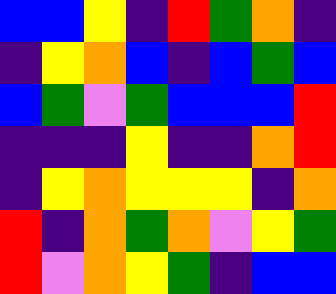[["blue", "blue", "yellow", "indigo", "red", "green", "orange", "indigo"], ["indigo", "yellow", "orange", "blue", "indigo", "blue", "green", "blue"], ["blue", "green", "violet", "green", "blue", "blue", "blue", "red"], ["indigo", "indigo", "indigo", "yellow", "indigo", "indigo", "orange", "red"], ["indigo", "yellow", "orange", "yellow", "yellow", "yellow", "indigo", "orange"], ["red", "indigo", "orange", "green", "orange", "violet", "yellow", "green"], ["red", "violet", "orange", "yellow", "green", "indigo", "blue", "blue"]]